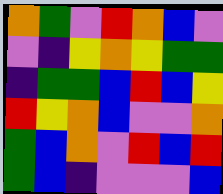[["orange", "green", "violet", "red", "orange", "blue", "violet"], ["violet", "indigo", "yellow", "orange", "yellow", "green", "green"], ["indigo", "green", "green", "blue", "red", "blue", "yellow"], ["red", "yellow", "orange", "blue", "violet", "violet", "orange"], ["green", "blue", "orange", "violet", "red", "blue", "red"], ["green", "blue", "indigo", "violet", "violet", "violet", "blue"]]